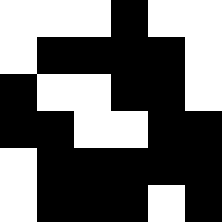[["white", "white", "white", "black", "white", "white"], ["white", "black", "black", "black", "black", "white"], ["black", "white", "white", "black", "black", "white"], ["black", "black", "white", "white", "black", "black"], ["white", "black", "black", "black", "black", "black"], ["white", "black", "black", "black", "white", "black"]]